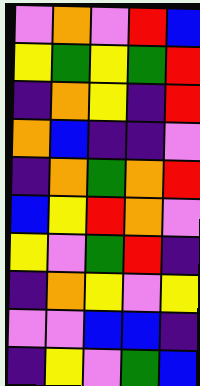[["violet", "orange", "violet", "red", "blue"], ["yellow", "green", "yellow", "green", "red"], ["indigo", "orange", "yellow", "indigo", "red"], ["orange", "blue", "indigo", "indigo", "violet"], ["indigo", "orange", "green", "orange", "red"], ["blue", "yellow", "red", "orange", "violet"], ["yellow", "violet", "green", "red", "indigo"], ["indigo", "orange", "yellow", "violet", "yellow"], ["violet", "violet", "blue", "blue", "indigo"], ["indigo", "yellow", "violet", "green", "blue"]]